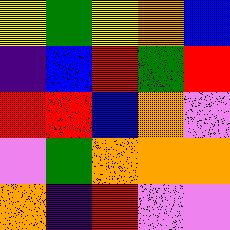[["yellow", "green", "yellow", "orange", "blue"], ["indigo", "blue", "red", "green", "red"], ["red", "red", "blue", "orange", "violet"], ["violet", "green", "orange", "orange", "orange"], ["orange", "indigo", "red", "violet", "violet"]]